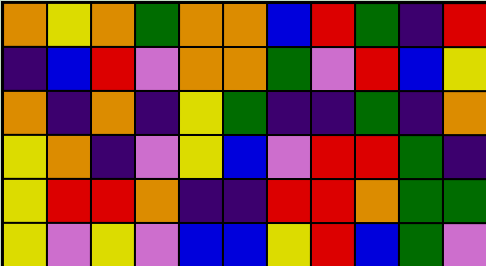[["orange", "yellow", "orange", "green", "orange", "orange", "blue", "red", "green", "indigo", "red"], ["indigo", "blue", "red", "violet", "orange", "orange", "green", "violet", "red", "blue", "yellow"], ["orange", "indigo", "orange", "indigo", "yellow", "green", "indigo", "indigo", "green", "indigo", "orange"], ["yellow", "orange", "indigo", "violet", "yellow", "blue", "violet", "red", "red", "green", "indigo"], ["yellow", "red", "red", "orange", "indigo", "indigo", "red", "red", "orange", "green", "green"], ["yellow", "violet", "yellow", "violet", "blue", "blue", "yellow", "red", "blue", "green", "violet"]]